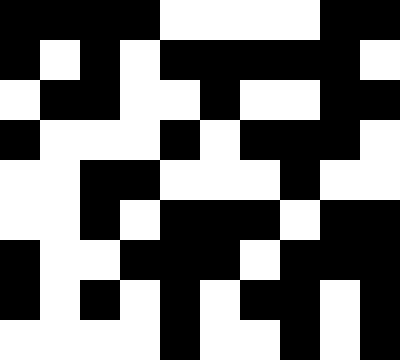[["black", "black", "black", "black", "white", "white", "white", "white", "black", "black"], ["black", "white", "black", "white", "black", "black", "black", "black", "black", "white"], ["white", "black", "black", "white", "white", "black", "white", "white", "black", "black"], ["black", "white", "white", "white", "black", "white", "black", "black", "black", "white"], ["white", "white", "black", "black", "white", "white", "white", "black", "white", "white"], ["white", "white", "black", "white", "black", "black", "black", "white", "black", "black"], ["black", "white", "white", "black", "black", "black", "white", "black", "black", "black"], ["black", "white", "black", "white", "black", "white", "black", "black", "white", "black"], ["white", "white", "white", "white", "black", "white", "white", "black", "white", "black"]]